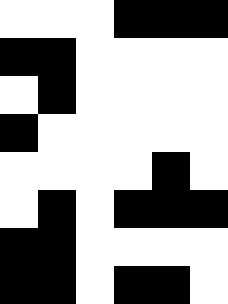[["white", "white", "white", "black", "black", "black"], ["black", "black", "white", "white", "white", "white"], ["white", "black", "white", "white", "white", "white"], ["black", "white", "white", "white", "white", "white"], ["white", "white", "white", "white", "black", "white"], ["white", "black", "white", "black", "black", "black"], ["black", "black", "white", "white", "white", "white"], ["black", "black", "white", "black", "black", "white"]]